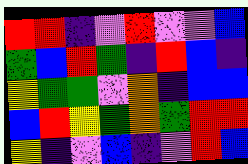[["red", "red", "indigo", "violet", "red", "violet", "violet", "blue"], ["green", "blue", "red", "green", "indigo", "red", "blue", "indigo"], ["yellow", "green", "green", "violet", "orange", "indigo", "blue", "blue"], ["blue", "red", "yellow", "green", "orange", "green", "red", "red"], ["yellow", "indigo", "violet", "blue", "indigo", "violet", "red", "blue"]]